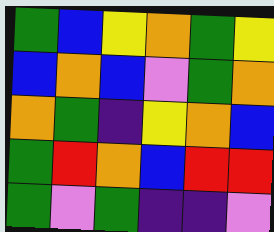[["green", "blue", "yellow", "orange", "green", "yellow"], ["blue", "orange", "blue", "violet", "green", "orange"], ["orange", "green", "indigo", "yellow", "orange", "blue"], ["green", "red", "orange", "blue", "red", "red"], ["green", "violet", "green", "indigo", "indigo", "violet"]]